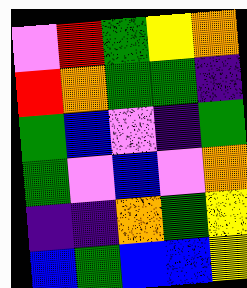[["violet", "red", "green", "yellow", "orange"], ["red", "orange", "green", "green", "indigo"], ["green", "blue", "violet", "indigo", "green"], ["green", "violet", "blue", "violet", "orange"], ["indigo", "indigo", "orange", "green", "yellow"], ["blue", "green", "blue", "blue", "yellow"]]